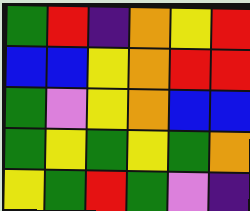[["green", "red", "indigo", "orange", "yellow", "red"], ["blue", "blue", "yellow", "orange", "red", "red"], ["green", "violet", "yellow", "orange", "blue", "blue"], ["green", "yellow", "green", "yellow", "green", "orange"], ["yellow", "green", "red", "green", "violet", "indigo"]]